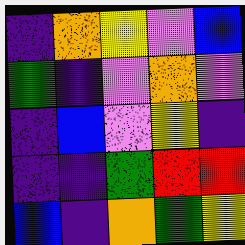[["indigo", "orange", "yellow", "violet", "blue"], ["green", "indigo", "violet", "orange", "violet"], ["indigo", "blue", "violet", "yellow", "indigo"], ["indigo", "indigo", "green", "red", "red"], ["blue", "indigo", "orange", "green", "yellow"]]